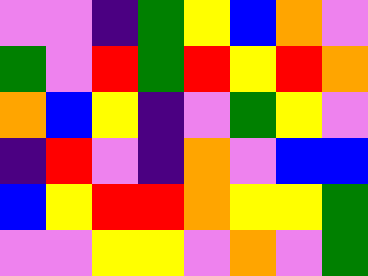[["violet", "violet", "indigo", "green", "yellow", "blue", "orange", "violet"], ["green", "violet", "red", "green", "red", "yellow", "red", "orange"], ["orange", "blue", "yellow", "indigo", "violet", "green", "yellow", "violet"], ["indigo", "red", "violet", "indigo", "orange", "violet", "blue", "blue"], ["blue", "yellow", "red", "red", "orange", "yellow", "yellow", "green"], ["violet", "violet", "yellow", "yellow", "violet", "orange", "violet", "green"]]